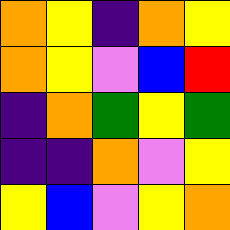[["orange", "yellow", "indigo", "orange", "yellow"], ["orange", "yellow", "violet", "blue", "red"], ["indigo", "orange", "green", "yellow", "green"], ["indigo", "indigo", "orange", "violet", "yellow"], ["yellow", "blue", "violet", "yellow", "orange"]]